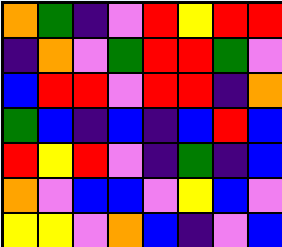[["orange", "green", "indigo", "violet", "red", "yellow", "red", "red"], ["indigo", "orange", "violet", "green", "red", "red", "green", "violet"], ["blue", "red", "red", "violet", "red", "red", "indigo", "orange"], ["green", "blue", "indigo", "blue", "indigo", "blue", "red", "blue"], ["red", "yellow", "red", "violet", "indigo", "green", "indigo", "blue"], ["orange", "violet", "blue", "blue", "violet", "yellow", "blue", "violet"], ["yellow", "yellow", "violet", "orange", "blue", "indigo", "violet", "blue"]]